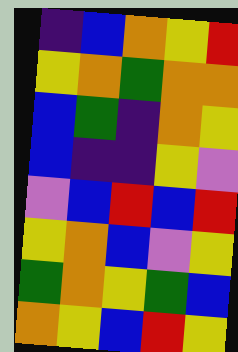[["indigo", "blue", "orange", "yellow", "red"], ["yellow", "orange", "green", "orange", "orange"], ["blue", "green", "indigo", "orange", "yellow"], ["blue", "indigo", "indigo", "yellow", "violet"], ["violet", "blue", "red", "blue", "red"], ["yellow", "orange", "blue", "violet", "yellow"], ["green", "orange", "yellow", "green", "blue"], ["orange", "yellow", "blue", "red", "yellow"]]